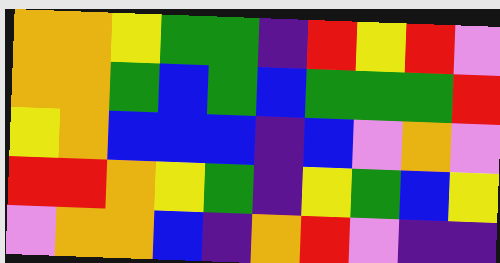[["orange", "orange", "yellow", "green", "green", "indigo", "red", "yellow", "red", "violet"], ["orange", "orange", "green", "blue", "green", "blue", "green", "green", "green", "red"], ["yellow", "orange", "blue", "blue", "blue", "indigo", "blue", "violet", "orange", "violet"], ["red", "red", "orange", "yellow", "green", "indigo", "yellow", "green", "blue", "yellow"], ["violet", "orange", "orange", "blue", "indigo", "orange", "red", "violet", "indigo", "indigo"]]